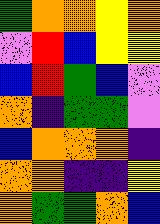[["green", "orange", "orange", "yellow", "orange"], ["violet", "red", "blue", "yellow", "yellow"], ["blue", "red", "green", "blue", "violet"], ["orange", "indigo", "green", "green", "violet"], ["blue", "orange", "orange", "orange", "indigo"], ["orange", "orange", "indigo", "indigo", "yellow"], ["orange", "green", "green", "orange", "blue"]]